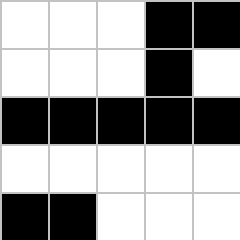[["white", "white", "white", "black", "black"], ["white", "white", "white", "black", "white"], ["black", "black", "black", "black", "black"], ["white", "white", "white", "white", "white"], ["black", "black", "white", "white", "white"]]